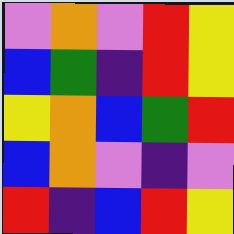[["violet", "orange", "violet", "red", "yellow"], ["blue", "green", "indigo", "red", "yellow"], ["yellow", "orange", "blue", "green", "red"], ["blue", "orange", "violet", "indigo", "violet"], ["red", "indigo", "blue", "red", "yellow"]]